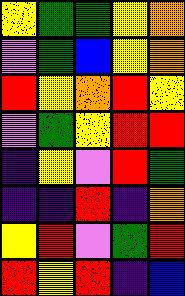[["yellow", "green", "green", "yellow", "orange"], ["violet", "green", "blue", "yellow", "orange"], ["red", "yellow", "orange", "red", "yellow"], ["violet", "green", "yellow", "red", "red"], ["indigo", "yellow", "violet", "red", "green"], ["indigo", "indigo", "red", "indigo", "orange"], ["yellow", "red", "violet", "green", "red"], ["red", "yellow", "red", "indigo", "blue"]]